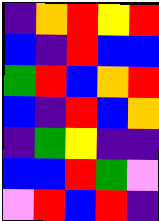[["indigo", "orange", "red", "yellow", "red"], ["blue", "indigo", "red", "blue", "blue"], ["green", "red", "blue", "orange", "red"], ["blue", "indigo", "red", "blue", "orange"], ["indigo", "green", "yellow", "indigo", "indigo"], ["blue", "blue", "red", "green", "violet"], ["violet", "red", "blue", "red", "indigo"]]